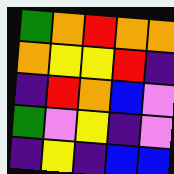[["green", "orange", "red", "orange", "orange"], ["orange", "yellow", "yellow", "red", "indigo"], ["indigo", "red", "orange", "blue", "violet"], ["green", "violet", "yellow", "indigo", "violet"], ["indigo", "yellow", "indigo", "blue", "blue"]]